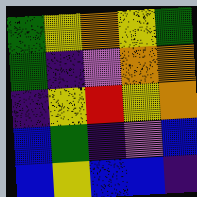[["green", "yellow", "orange", "yellow", "green"], ["green", "indigo", "violet", "orange", "orange"], ["indigo", "yellow", "red", "yellow", "orange"], ["blue", "green", "indigo", "violet", "blue"], ["blue", "yellow", "blue", "blue", "indigo"]]